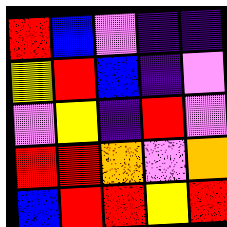[["red", "blue", "violet", "indigo", "indigo"], ["yellow", "red", "blue", "indigo", "violet"], ["violet", "yellow", "indigo", "red", "violet"], ["red", "red", "orange", "violet", "orange"], ["blue", "red", "red", "yellow", "red"]]